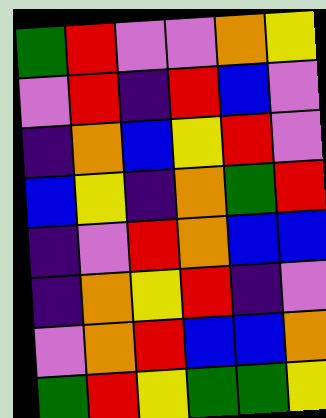[["green", "red", "violet", "violet", "orange", "yellow"], ["violet", "red", "indigo", "red", "blue", "violet"], ["indigo", "orange", "blue", "yellow", "red", "violet"], ["blue", "yellow", "indigo", "orange", "green", "red"], ["indigo", "violet", "red", "orange", "blue", "blue"], ["indigo", "orange", "yellow", "red", "indigo", "violet"], ["violet", "orange", "red", "blue", "blue", "orange"], ["green", "red", "yellow", "green", "green", "yellow"]]